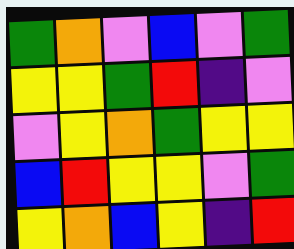[["green", "orange", "violet", "blue", "violet", "green"], ["yellow", "yellow", "green", "red", "indigo", "violet"], ["violet", "yellow", "orange", "green", "yellow", "yellow"], ["blue", "red", "yellow", "yellow", "violet", "green"], ["yellow", "orange", "blue", "yellow", "indigo", "red"]]